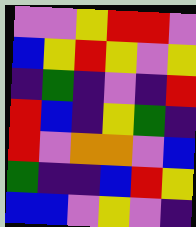[["violet", "violet", "yellow", "red", "red", "violet"], ["blue", "yellow", "red", "yellow", "violet", "yellow"], ["indigo", "green", "indigo", "violet", "indigo", "red"], ["red", "blue", "indigo", "yellow", "green", "indigo"], ["red", "violet", "orange", "orange", "violet", "blue"], ["green", "indigo", "indigo", "blue", "red", "yellow"], ["blue", "blue", "violet", "yellow", "violet", "indigo"]]